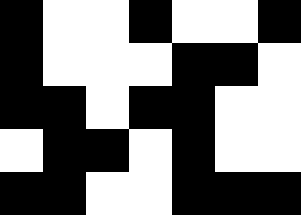[["black", "white", "white", "black", "white", "white", "black"], ["black", "white", "white", "white", "black", "black", "white"], ["black", "black", "white", "black", "black", "white", "white"], ["white", "black", "black", "white", "black", "white", "white"], ["black", "black", "white", "white", "black", "black", "black"]]